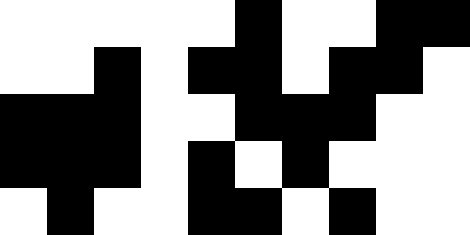[["white", "white", "white", "white", "white", "black", "white", "white", "black", "black"], ["white", "white", "black", "white", "black", "black", "white", "black", "black", "white"], ["black", "black", "black", "white", "white", "black", "black", "black", "white", "white"], ["black", "black", "black", "white", "black", "white", "black", "white", "white", "white"], ["white", "black", "white", "white", "black", "black", "white", "black", "white", "white"]]